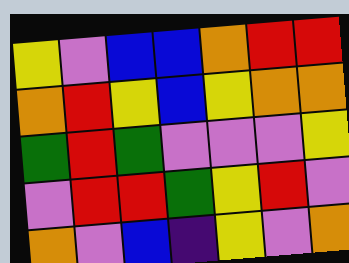[["yellow", "violet", "blue", "blue", "orange", "red", "red"], ["orange", "red", "yellow", "blue", "yellow", "orange", "orange"], ["green", "red", "green", "violet", "violet", "violet", "yellow"], ["violet", "red", "red", "green", "yellow", "red", "violet"], ["orange", "violet", "blue", "indigo", "yellow", "violet", "orange"]]